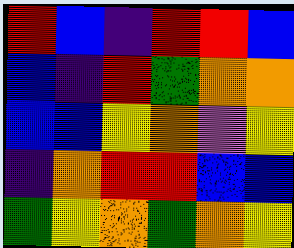[["red", "blue", "indigo", "red", "red", "blue"], ["blue", "indigo", "red", "green", "orange", "orange"], ["blue", "blue", "yellow", "orange", "violet", "yellow"], ["indigo", "orange", "red", "red", "blue", "blue"], ["green", "yellow", "orange", "green", "orange", "yellow"]]